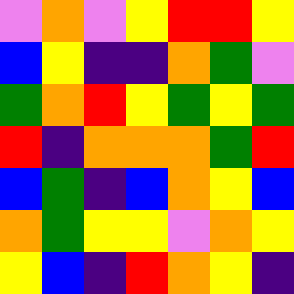[["violet", "orange", "violet", "yellow", "red", "red", "yellow"], ["blue", "yellow", "indigo", "indigo", "orange", "green", "violet"], ["green", "orange", "red", "yellow", "green", "yellow", "green"], ["red", "indigo", "orange", "orange", "orange", "green", "red"], ["blue", "green", "indigo", "blue", "orange", "yellow", "blue"], ["orange", "green", "yellow", "yellow", "violet", "orange", "yellow"], ["yellow", "blue", "indigo", "red", "orange", "yellow", "indigo"]]